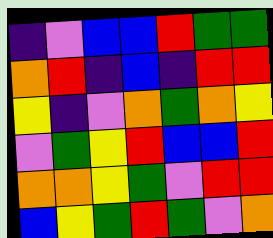[["indigo", "violet", "blue", "blue", "red", "green", "green"], ["orange", "red", "indigo", "blue", "indigo", "red", "red"], ["yellow", "indigo", "violet", "orange", "green", "orange", "yellow"], ["violet", "green", "yellow", "red", "blue", "blue", "red"], ["orange", "orange", "yellow", "green", "violet", "red", "red"], ["blue", "yellow", "green", "red", "green", "violet", "orange"]]